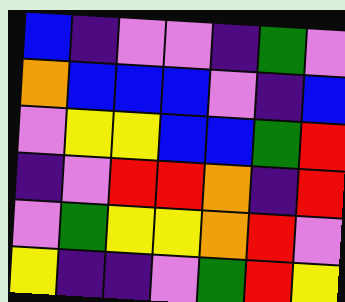[["blue", "indigo", "violet", "violet", "indigo", "green", "violet"], ["orange", "blue", "blue", "blue", "violet", "indigo", "blue"], ["violet", "yellow", "yellow", "blue", "blue", "green", "red"], ["indigo", "violet", "red", "red", "orange", "indigo", "red"], ["violet", "green", "yellow", "yellow", "orange", "red", "violet"], ["yellow", "indigo", "indigo", "violet", "green", "red", "yellow"]]